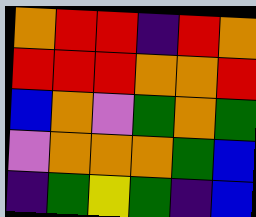[["orange", "red", "red", "indigo", "red", "orange"], ["red", "red", "red", "orange", "orange", "red"], ["blue", "orange", "violet", "green", "orange", "green"], ["violet", "orange", "orange", "orange", "green", "blue"], ["indigo", "green", "yellow", "green", "indigo", "blue"]]